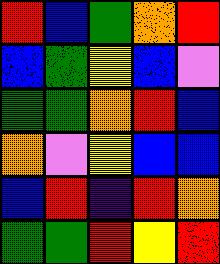[["red", "blue", "green", "orange", "red"], ["blue", "green", "yellow", "blue", "violet"], ["green", "green", "orange", "red", "blue"], ["orange", "violet", "yellow", "blue", "blue"], ["blue", "red", "indigo", "red", "orange"], ["green", "green", "red", "yellow", "red"]]